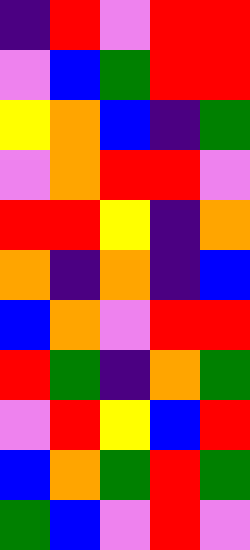[["indigo", "red", "violet", "red", "red"], ["violet", "blue", "green", "red", "red"], ["yellow", "orange", "blue", "indigo", "green"], ["violet", "orange", "red", "red", "violet"], ["red", "red", "yellow", "indigo", "orange"], ["orange", "indigo", "orange", "indigo", "blue"], ["blue", "orange", "violet", "red", "red"], ["red", "green", "indigo", "orange", "green"], ["violet", "red", "yellow", "blue", "red"], ["blue", "orange", "green", "red", "green"], ["green", "blue", "violet", "red", "violet"]]